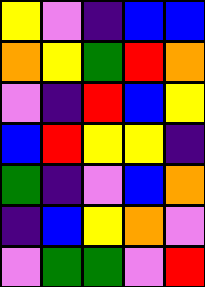[["yellow", "violet", "indigo", "blue", "blue"], ["orange", "yellow", "green", "red", "orange"], ["violet", "indigo", "red", "blue", "yellow"], ["blue", "red", "yellow", "yellow", "indigo"], ["green", "indigo", "violet", "blue", "orange"], ["indigo", "blue", "yellow", "orange", "violet"], ["violet", "green", "green", "violet", "red"]]